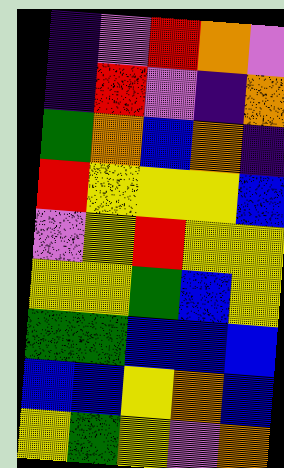[["indigo", "violet", "red", "orange", "violet"], ["indigo", "red", "violet", "indigo", "orange"], ["green", "orange", "blue", "orange", "indigo"], ["red", "yellow", "yellow", "yellow", "blue"], ["violet", "yellow", "red", "yellow", "yellow"], ["yellow", "yellow", "green", "blue", "yellow"], ["green", "green", "blue", "blue", "blue"], ["blue", "blue", "yellow", "orange", "blue"], ["yellow", "green", "yellow", "violet", "orange"]]